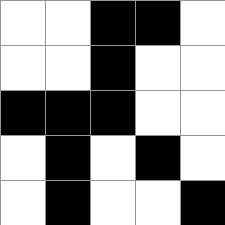[["white", "white", "black", "black", "white"], ["white", "white", "black", "white", "white"], ["black", "black", "black", "white", "white"], ["white", "black", "white", "black", "white"], ["white", "black", "white", "white", "black"]]